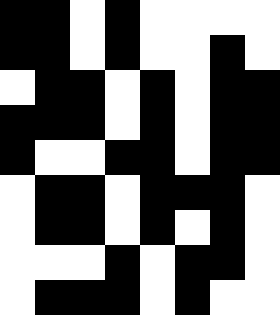[["black", "black", "white", "black", "white", "white", "white", "white"], ["black", "black", "white", "black", "white", "white", "black", "white"], ["white", "black", "black", "white", "black", "white", "black", "black"], ["black", "black", "black", "white", "black", "white", "black", "black"], ["black", "white", "white", "black", "black", "white", "black", "black"], ["white", "black", "black", "white", "black", "black", "black", "white"], ["white", "black", "black", "white", "black", "white", "black", "white"], ["white", "white", "white", "black", "white", "black", "black", "white"], ["white", "black", "black", "black", "white", "black", "white", "white"]]